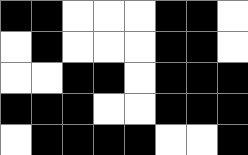[["black", "black", "white", "white", "white", "black", "black", "white"], ["white", "black", "white", "white", "white", "black", "black", "white"], ["white", "white", "black", "black", "white", "black", "black", "black"], ["black", "black", "black", "white", "white", "black", "black", "black"], ["white", "black", "black", "black", "black", "white", "white", "black"]]